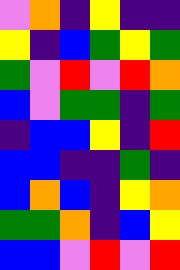[["violet", "orange", "indigo", "yellow", "indigo", "indigo"], ["yellow", "indigo", "blue", "green", "yellow", "green"], ["green", "violet", "red", "violet", "red", "orange"], ["blue", "violet", "green", "green", "indigo", "green"], ["indigo", "blue", "blue", "yellow", "indigo", "red"], ["blue", "blue", "indigo", "indigo", "green", "indigo"], ["blue", "orange", "blue", "indigo", "yellow", "orange"], ["green", "green", "orange", "indigo", "blue", "yellow"], ["blue", "blue", "violet", "red", "violet", "red"]]